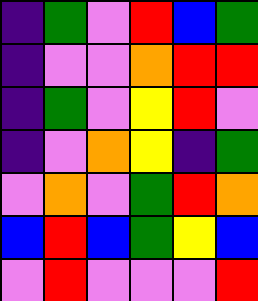[["indigo", "green", "violet", "red", "blue", "green"], ["indigo", "violet", "violet", "orange", "red", "red"], ["indigo", "green", "violet", "yellow", "red", "violet"], ["indigo", "violet", "orange", "yellow", "indigo", "green"], ["violet", "orange", "violet", "green", "red", "orange"], ["blue", "red", "blue", "green", "yellow", "blue"], ["violet", "red", "violet", "violet", "violet", "red"]]